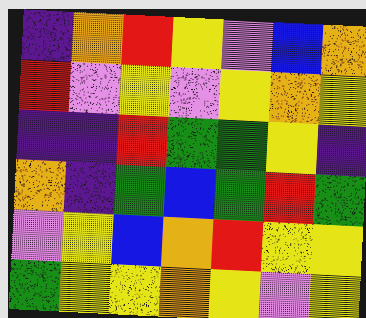[["indigo", "orange", "red", "yellow", "violet", "blue", "orange"], ["red", "violet", "yellow", "violet", "yellow", "orange", "yellow"], ["indigo", "indigo", "red", "green", "green", "yellow", "indigo"], ["orange", "indigo", "green", "blue", "green", "red", "green"], ["violet", "yellow", "blue", "orange", "red", "yellow", "yellow"], ["green", "yellow", "yellow", "orange", "yellow", "violet", "yellow"]]